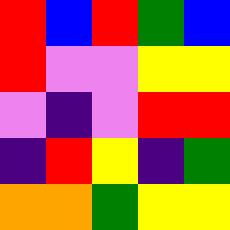[["red", "blue", "red", "green", "blue"], ["red", "violet", "violet", "yellow", "yellow"], ["violet", "indigo", "violet", "red", "red"], ["indigo", "red", "yellow", "indigo", "green"], ["orange", "orange", "green", "yellow", "yellow"]]